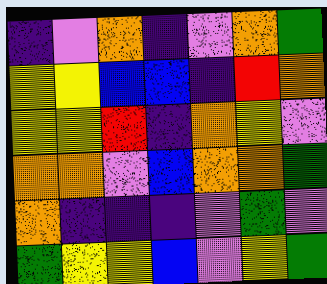[["indigo", "violet", "orange", "indigo", "violet", "orange", "green"], ["yellow", "yellow", "blue", "blue", "indigo", "red", "orange"], ["yellow", "yellow", "red", "indigo", "orange", "yellow", "violet"], ["orange", "orange", "violet", "blue", "orange", "orange", "green"], ["orange", "indigo", "indigo", "indigo", "violet", "green", "violet"], ["green", "yellow", "yellow", "blue", "violet", "yellow", "green"]]